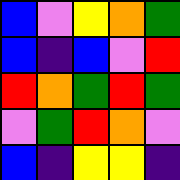[["blue", "violet", "yellow", "orange", "green"], ["blue", "indigo", "blue", "violet", "red"], ["red", "orange", "green", "red", "green"], ["violet", "green", "red", "orange", "violet"], ["blue", "indigo", "yellow", "yellow", "indigo"]]